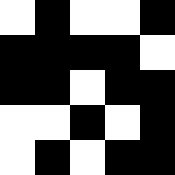[["white", "black", "white", "white", "black"], ["black", "black", "black", "black", "white"], ["black", "black", "white", "black", "black"], ["white", "white", "black", "white", "black"], ["white", "black", "white", "black", "black"]]